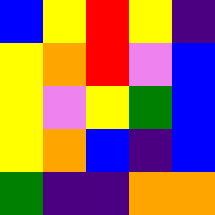[["blue", "yellow", "red", "yellow", "indigo"], ["yellow", "orange", "red", "violet", "blue"], ["yellow", "violet", "yellow", "green", "blue"], ["yellow", "orange", "blue", "indigo", "blue"], ["green", "indigo", "indigo", "orange", "orange"]]